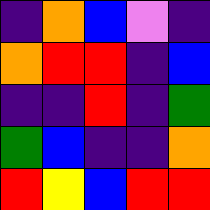[["indigo", "orange", "blue", "violet", "indigo"], ["orange", "red", "red", "indigo", "blue"], ["indigo", "indigo", "red", "indigo", "green"], ["green", "blue", "indigo", "indigo", "orange"], ["red", "yellow", "blue", "red", "red"]]